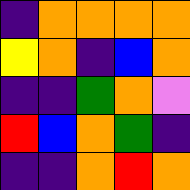[["indigo", "orange", "orange", "orange", "orange"], ["yellow", "orange", "indigo", "blue", "orange"], ["indigo", "indigo", "green", "orange", "violet"], ["red", "blue", "orange", "green", "indigo"], ["indigo", "indigo", "orange", "red", "orange"]]